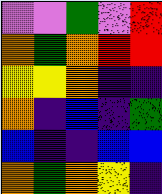[["violet", "violet", "green", "violet", "red"], ["orange", "green", "orange", "red", "red"], ["yellow", "yellow", "orange", "indigo", "indigo"], ["orange", "indigo", "blue", "indigo", "green"], ["blue", "indigo", "indigo", "blue", "blue"], ["orange", "green", "orange", "yellow", "indigo"]]